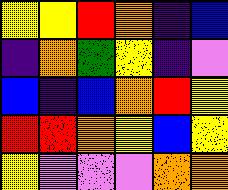[["yellow", "yellow", "red", "orange", "indigo", "blue"], ["indigo", "orange", "green", "yellow", "indigo", "violet"], ["blue", "indigo", "blue", "orange", "red", "yellow"], ["red", "red", "orange", "yellow", "blue", "yellow"], ["yellow", "violet", "violet", "violet", "orange", "orange"]]